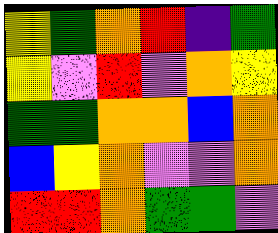[["yellow", "green", "orange", "red", "indigo", "green"], ["yellow", "violet", "red", "violet", "orange", "yellow"], ["green", "green", "orange", "orange", "blue", "orange"], ["blue", "yellow", "orange", "violet", "violet", "orange"], ["red", "red", "orange", "green", "green", "violet"]]